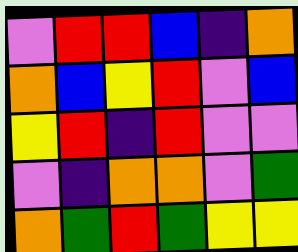[["violet", "red", "red", "blue", "indigo", "orange"], ["orange", "blue", "yellow", "red", "violet", "blue"], ["yellow", "red", "indigo", "red", "violet", "violet"], ["violet", "indigo", "orange", "orange", "violet", "green"], ["orange", "green", "red", "green", "yellow", "yellow"]]